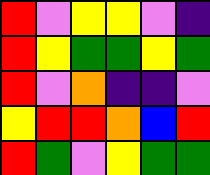[["red", "violet", "yellow", "yellow", "violet", "indigo"], ["red", "yellow", "green", "green", "yellow", "green"], ["red", "violet", "orange", "indigo", "indigo", "violet"], ["yellow", "red", "red", "orange", "blue", "red"], ["red", "green", "violet", "yellow", "green", "green"]]